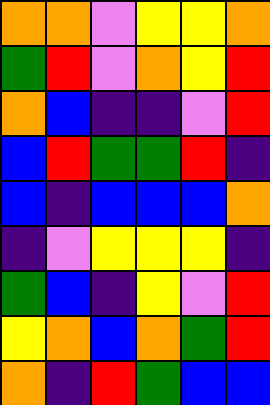[["orange", "orange", "violet", "yellow", "yellow", "orange"], ["green", "red", "violet", "orange", "yellow", "red"], ["orange", "blue", "indigo", "indigo", "violet", "red"], ["blue", "red", "green", "green", "red", "indigo"], ["blue", "indigo", "blue", "blue", "blue", "orange"], ["indigo", "violet", "yellow", "yellow", "yellow", "indigo"], ["green", "blue", "indigo", "yellow", "violet", "red"], ["yellow", "orange", "blue", "orange", "green", "red"], ["orange", "indigo", "red", "green", "blue", "blue"]]